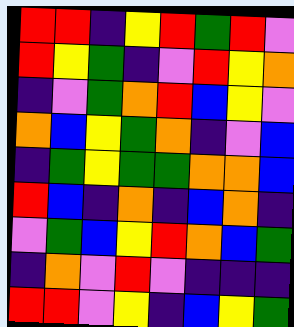[["red", "red", "indigo", "yellow", "red", "green", "red", "violet"], ["red", "yellow", "green", "indigo", "violet", "red", "yellow", "orange"], ["indigo", "violet", "green", "orange", "red", "blue", "yellow", "violet"], ["orange", "blue", "yellow", "green", "orange", "indigo", "violet", "blue"], ["indigo", "green", "yellow", "green", "green", "orange", "orange", "blue"], ["red", "blue", "indigo", "orange", "indigo", "blue", "orange", "indigo"], ["violet", "green", "blue", "yellow", "red", "orange", "blue", "green"], ["indigo", "orange", "violet", "red", "violet", "indigo", "indigo", "indigo"], ["red", "red", "violet", "yellow", "indigo", "blue", "yellow", "green"]]